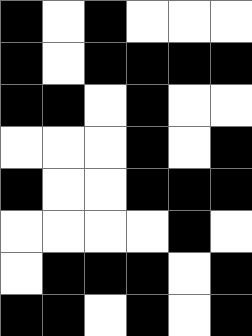[["black", "white", "black", "white", "white", "white"], ["black", "white", "black", "black", "black", "black"], ["black", "black", "white", "black", "white", "white"], ["white", "white", "white", "black", "white", "black"], ["black", "white", "white", "black", "black", "black"], ["white", "white", "white", "white", "black", "white"], ["white", "black", "black", "black", "white", "black"], ["black", "black", "white", "black", "white", "black"]]